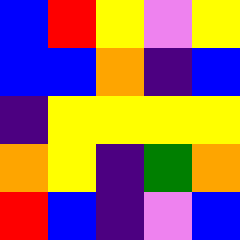[["blue", "red", "yellow", "violet", "yellow"], ["blue", "blue", "orange", "indigo", "blue"], ["indigo", "yellow", "yellow", "yellow", "yellow"], ["orange", "yellow", "indigo", "green", "orange"], ["red", "blue", "indigo", "violet", "blue"]]